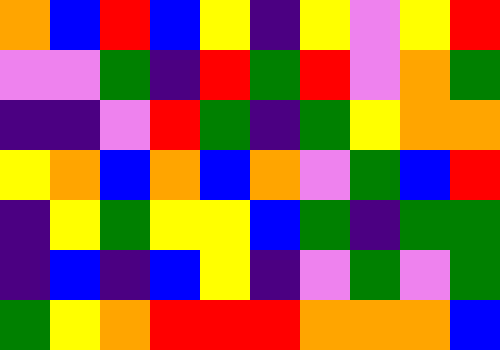[["orange", "blue", "red", "blue", "yellow", "indigo", "yellow", "violet", "yellow", "red"], ["violet", "violet", "green", "indigo", "red", "green", "red", "violet", "orange", "green"], ["indigo", "indigo", "violet", "red", "green", "indigo", "green", "yellow", "orange", "orange"], ["yellow", "orange", "blue", "orange", "blue", "orange", "violet", "green", "blue", "red"], ["indigo", "yellow", "green", "yellow", "yellow", "blue", "green", "indigo", "green", "green"], ["indigo", "blue", "indigo", "blue", "yellow", "indigo", "violet", "green", "violet", "green"], ["green", "yellow", "orange", "red", "red", "red", "orange", "orange", "orange", "blue"]]